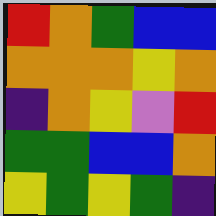[["red", "orange", "green", "blue", "blue"], ["orange", "orange", "orange", "yellow", "orange"], ["indigo", "orange", "yellow", "violet", "red"], ["green", "green", "blue", "blue", "orange"], ["yellow", "green", "yellow", "green", "indigo"]]